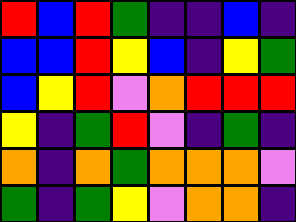[["red", "blue", "red", "green", "indigo", "indigo", "blue", "indigo"], ["blue", "blue", "red", "yellow", "blue", "indigo", "yellow", "green"], ["blue", "yellow", "red", "violet", "orange", "red", "red", "red"], ["yellow", "indigo", "green", "red", "violet", "indigo", "green", "indigo"], ["orange", "indigo", "orange", "green", "orange", "orange", "orange", "violet"], ["green", "indigo", "green", "yellow", "violet", "orange", "orange", "indigo"]]